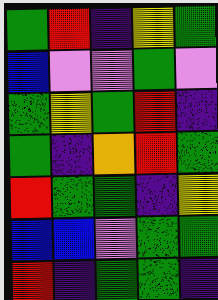[["green", "red", "indigo", "yellow", "green"], ["blue", "violet", "violet", "green", "violet"], ["green", "yellow", "green", "red", "indigo"], ["green", "indigo", "orange", "red", "green"], ["red", "green", "green", "indigo", "yellow"], ["blue", "blue", "violet", "green", "green"], ["red", "indigo", "green", "green", "indigo"]]